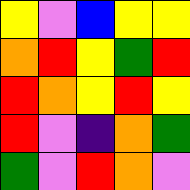[["yellow", "violet", "blue", "yellow", "yellow"], ["orange", "red", "yellow", "green", "red"], ["red", "orange", "yellow", "red", "yellow"], ["red", "violet", "indigo", "orange", "green"], ["green", "violet", "red", "orange", "violet"]]